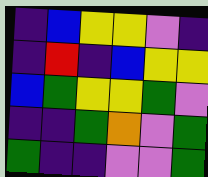[["indigo", "blue", "yellow", "yellow", "violet", "indigo"], ["indigo", "red", "indigo", "blue", "yellow", "yellow"], ["blue", "green", "yellow", "yellow", "green", "violet"], ["indigo", "indigo", "green", "orange", "violet", "green"], ["green", "indigo", "indigo", "violet", "violet", "green"]]